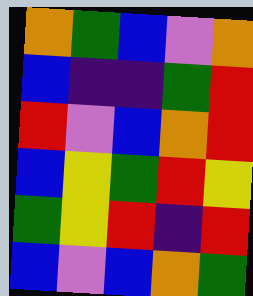[["orange", "green", "blue", "violet", "orange"], ["blue", "indigo", "indigo", "green", "red"], ["red", "violet", "blue", "orange", "red"], ["blue", "yellow", "green", "red", "yellow"], ["green", "yellow", "red", "indigo", "red"], ["blue", "violet", "blue", "orange", "green"]]